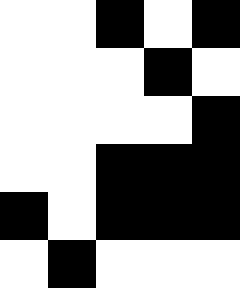[["white", "white", "black", "white", "black"], ["white", "white", "white", "black", "white"], ["white", "white", "white", "white", "black"], ["white", "white", "black", "black", "black"], ["black", "white", "black", "black", "black"], ["white", "black", "white", "white", "white"]]